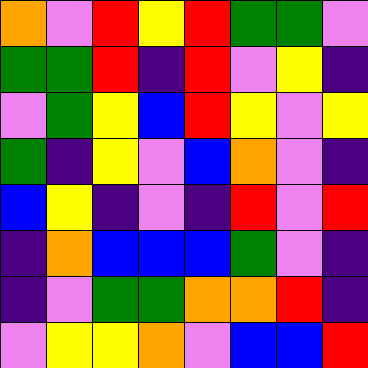[["orange", "violet", "red", "yellow", "red", "green", "green", "violet"], ["green", "green", "red", "indigo", "red", "violet", "yellow", "indigo"], ["violet", "green", "yellow", "blue", "red", "yellow", "violet", "yellow"], ["green", "indigo", "yellow", "violet", "blue", "orange", "violet", "indigo"], ["blue", "yellow", "indigo", "violet", "indigo", "red", "violet", "red"], ["indigo", "orange", "blue", "blue", "blue", "green", "violet", "indigo"], ["indigo", "violet", "green", "green", "orange", "orange", "red", "indigo"], ["violet", "yellow", "yellow", "orange", "violet", "blue", "blue", "red"]]